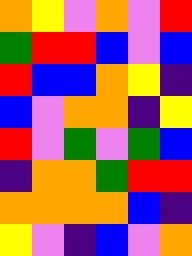[["orange", "yellow", "violet", "orange", "violet", "red"], ["green", "red", "red", "blue", "violet", "blue"], ["red", "blue", "blue", "orange", "yellow", "indigo"], ["blue", "violet", "orange", "orange", "indigo", "yellow"], ["red", "violet", "green", "violet", "green", "blue"], ["indigo", "orange", "orange", "green", "red", "red"], ["orange", "orange", "orange", "orange", "blue", "indigo"], ["yellow", "violet", "indigo", "blue", "violet", "orange"]]